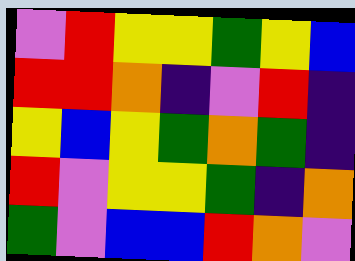[["violet", "red", "yellow", "yellow", "green", "yellow", "blue"], ["red", "red", "orange", "indigo", "violet", "red", "indigo"], ["yellow", "blue", "yellow", "green", "orange", "green", "indigo"], ["red", "violet", "yellow", "yellow", "green", "indigo", "orange"], ["green", "violet", "blue", "blue", "red", "orange", "violet"]]